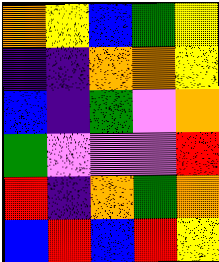[["orange", "yellow", "blue", "green", "yellow"], ["indigo", "indigo", "orange", "orange", "yellow"], ["blue", "indigo", "green", "violet", "orange"], ["green", "violet", "violet", "violet", "red"], ["red", "indigo", "orange", "green", "orange"], ["blue", "red", "blue", "red", "yellow"]]